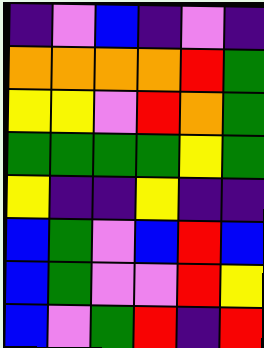[["indigo", "violet", "blue", "indigo", "violet", "indigo"], ["orange", "orange", "orange", "orange", "red", "green"], ["yellow", "yellow", "violet", "red", "orange", "green"], ["green", "green", "green", "green", "yellow", "green"], ["yellow", "indigo", "indigo", "yellow", "indigo", "indigo"], ["blue", "green", "violet", "blue", "red", "blue"], ["blue", "green", "violet", "violet", "red", "yellow"], ["blue", "violet", "green", "red", "indigo", "red"]]